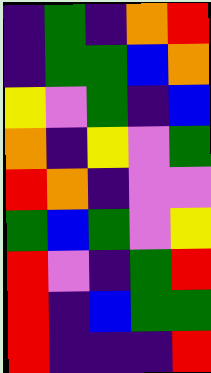[["indigo", "green", "indigo", "orange", "red"], ["indigo", "green", "green", "blue", "orange"], ["yellow", "violet", "green", "indigo", "blue"], ["orange", "indigo", "yellow", "violet", "green"], ["red", "orange", "indigo", "violet", "violet"], ["green", "blue", "green", "violet", "yellow"], ["red", "violet", "indigo", "green", "red"], ["red", "indigo", "blue", "green", "green"], ["red", "indigo", "indigo", "indigo", "red"]]